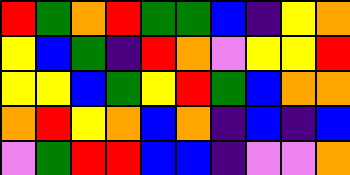[["red", "green", "orange", "red", "green", "green", "blue", "indigo", "yellow", "orange"], ["yellow", "blue", "green", "indigo", "red", "orange", "violet", "yellow", "yellow", "red"], ["yellow", "yellow", "blue", "green", "yellow", "red", "green", "blue", "orange", "orange"], ["orange", "red", "yellow", "orange", "blue", "orange", "indigo", "blue", "indigo", "blue"], ["violet", "green", "red", "red", "blue", "blue", "indigo", "violet", "violet", "orange"]]